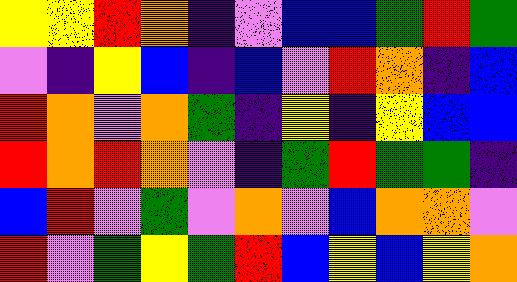[["yellow", "yellow", "red", "orange", "indigo", "violet", "blue", "blue", "green", "red", "green"], ["violet", "indigo", "yellow", "blue", "indigo", "blue", "violet", "red", "orange", "indigo", "blue"], ["red", "orange", "violet", "orange", "green", "indigo", "yellow", "indigo", "yellow", "blue", "blue"], ["red", "orange", "red", "orange", "violet", "indigo", "green", "red", "green", "green", "indigo"], ["blue", "red", "violet", "green", "violet", "orange", "violet", "blue", "orange", "orange", "violet"], ["red", "violet", "green", "yellow", "green", "red", "blue", "yellow", "blue", "yellow", "orange"]]